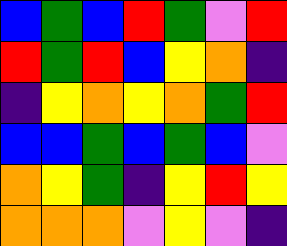[["blue", "green", "blue", "red", "green", "violet", "red"], ["red", "green", "red", "blue", "yellow", "orange", "indigo"], ["indigo", "yellow", "orange", "yellow", "orange", "green", "red"], ["blue", "blue", "green", "blue", "green", "blue", "violet"], ["orange", "yellow", "green", "indigo", "yellow", "red", "yellow"], ["orange", "orange", "orange", "violet", "yellow", "violet", "indigo"]]